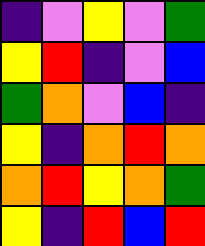[["indigo", "violet", "yellow", "violet", "green"], ["yellow", "red", "indigo", "violet", "blue"], ["green", "orange", "violet", "blue", "indigo"], ["yellow", "indigo", "orange", "red", "orange"], ["orange", "red", "yellow", "orange", "green"], ["yellow", "indigo", "red", "blue", "red"]]